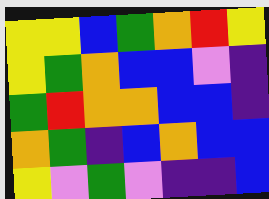[["yellow", "yellow", "blue", "green", "orange", "red", "yellow"], ["yellow", "green", "orange", "blue", "blue", "violet", "indigo"], ["green", "red", "orange", "orange", "blue", "blue", "indigo"], ["orange", "green", "indigo", "blue", "orange", "blue", "blue"], ["yellow", "violet", "green", "violet", "indigo", "indigo", "blue"]]